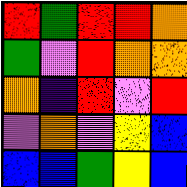[["red", "green", "red", "red", "orange"], ["green", "violet", "red", "orange", "orange"], ["orange", "indigo", "red", "violet", "red"], ["violet", "orange", "violet", "yellow", "blue"], ["blue", "blue", "green", "yellow", "blue"]]